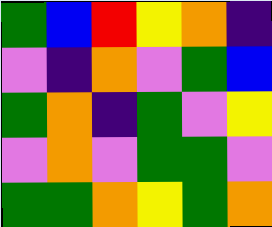[["green", "blue", "red", "yellow", "orange", "indigo"], ["violet", "indigo", "orange", "violet", "green", "blue"], ["green", "orange", "indigo", "green", "violet", "yellow"], ["violet", "orange", "violet", "green", "green", "violet"], ["green", "green", "orange", "yellow", "green", "orange"]]